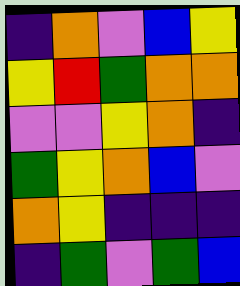[["indigo", "orange", "violet", "blue", "yellow"], ["yellow", "red", "green", "orange", "orange"], ["violet", "violet", "yellow", "orange", "indigo"], ["green", "yellow", "orange", "blue", "violet"], ["orange", "yellow", "indigo", "indigo", "indigo"], ["indigo", "green", "violet", "green", "blue"]]